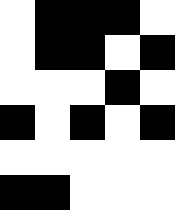[["white", "black", "black", "black", "white"], ["white", "black", "black", "white", "black"], ["white", "white", "white", "black", "white"], ["black", "white", "black", "white", "black"], ["white", "white", "white", "white", "white"], ["black", "black", "white", "white", "white"]]